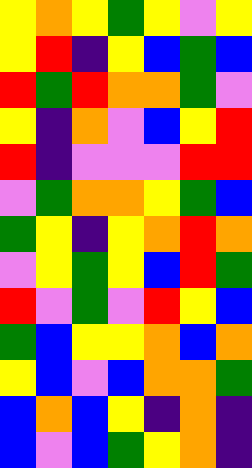[["yellow", "orange", "yellow", "green", "yellow", "violet", "yellow"], ["yellow", "red", "indigo", "yellow", "blue", "green", "blue"], ["red", "green", "red", "orange", "orange", "green", "violet"], ["yellow", "indigo", "orange", "violet", "blue", "yellow", "red"], ["red", "indigo", "violet", "violet", "violet", "red", "red"], ["violet", "green", "orange", "orange", "yellow", "green", "blue"], ["green", "yellow", "indigo", "yellow", "orange", "red", "orange"], ["violet", "yellow", "green", "yellow", "blue", "red", "green"], ["red", "violet", "green", "violet", "red", "yellow", "blue"], ["green", "blue", "yellow", "yellow", "orange", "blue", "orange"], ["yellow", "blue", "violet", "blue", "orange", "orange", "green"], ["blue", "orange", "blue", "yellow", "indigo", "orange", "indigo"], ["blue", "violet", "blue", "green", "yellow", "orange", "indigo"]]